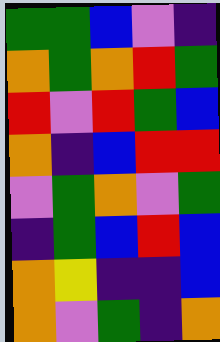[["green", "green", "blue", "violet", "indigo"], ["orange", "green", "orange", "red", "green"], ["red", "violet", "red", "green", "blue"], ["orange", "indigo", "blue", "red", "red"], ["violet", "green", "orange", "violet", "green"], ["indigo", "green", "blue", "red", "blue"], ["orange", "yellow", "indigo", "indigo", "blue"], ["orange", "violet", "green", "indigo", "orange"]]